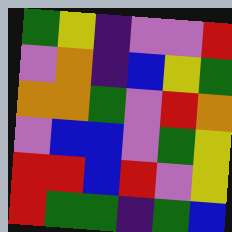[["green", "yellow", "indigo", "violet", "violet", "red"], ["violet", "orange", "indigo", "blue", "yellow", "green"], ["orange", "orange", "green", "violet", "red", "orange"], ["violet", "blue", "blue", "violet", "green", "yellow"], ["red", "red", "blue", "red", "violet", "yellow"], ["red", "green", "green", "indigo", "green", "blue"]]